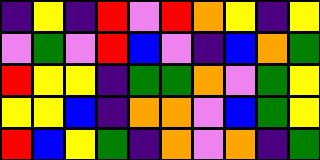[["indigo", "yellow", "indigo", "red", "violet", "red", "orange", "yellow", "indigo", "yellow"], ["violet", "green", "violet", "red", "blue", "violet", "indigo", "blue", "orange", "green"], ["red", "yellow", "yellow", "indigo", "green", "green", "orange", "violet", "green", "yellow"], ["yellow", "yellow", "blue", "indigo", "orange", "orange", "violet", "blue", "green", "yellow"], ["red", "blue", "yellow", "green", "indigo", "orange", "violet", "orange", "indigo", "green"]]